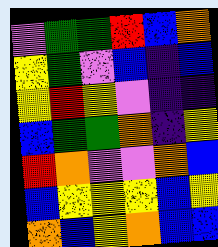[["violet", "green", "green", "red", "blue", "orange"], ["yellow", "green", "violet", "blue", "indigo", "blue"], ["yellow", "red", "yellow", "violet", "indigo", "indigo"], ["blue", "green", "green", "orange", "indigo", "yellow"], ["red", "orange", "violet", "violet", "orange", "blue"], ["blue", "yellow", "yellow", "yellow", "blue", "yellow"], ["orange", "blue", "yellow", "orange", "blue", "blue"]]